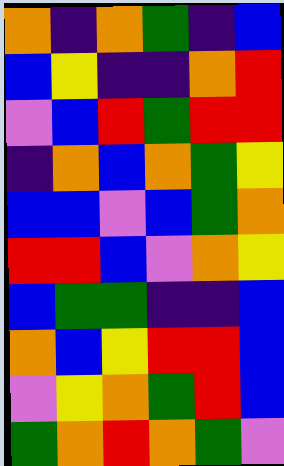[["orange", "indigo", "orange", "green", "indigo", "blue"], ["blue", "yellow", "indigo", "indigo", "orange", "red"], ["violet", "blue", "red", "green", "red", "red"], ["indigo", "orange", "blue", "orange", "green", "yellow"], ["blue", "blue", "violet", "blue", "green", "orange"], ["red", "red", "blue", "violet", "orange", "yellow"], ["blue", "green", "green", "indigo", "indigo", "blue"], ["orange", "blue", "yellow", "red", "red", "blue"], ["violet", "yellow", "orange", "green", "red", "blue"], ["green", "orange", "red", "orange", "green", "violet"]]